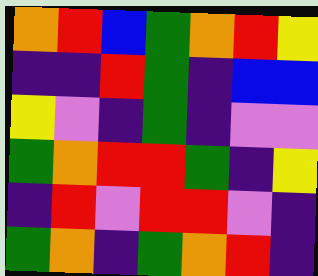[["orange", "red", "blue", "green", "orange", "red", "yellow"], ["indigo", "indigo", "red", "green", "indigo", "blue", "blue"], ["yellow", "violet", "indigo", "green", "indigo", "violet", "violet"], ["green", "orange", "red", "red", "green", "indigo", "yellow"], ["indigo", "red", "violet", "red", "red", "violet", "indigo"], ["green", "orange", "indigo", "green", "orange", "red", "indigo"]]